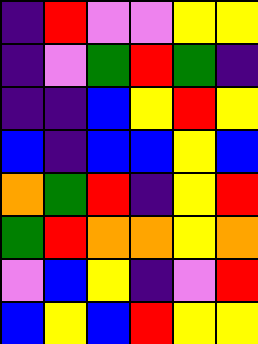[["indigo", "red", "violet", "violet", "yellow", "yellow"], ["indigo", "violet", "green", "red", "green", "indigo"], ["indigo", "indigo", "blue", "yellow", "red", "yellow"], ["blue", "indigo", "blue", "blue", "yellow", "blue"], ["orange", "green", "red", "indigo", "yellow", "red"], ["green", "red", "orange", "orange", "yellow", "orange"], ["violet", "blue", "yellow", "indigo", "violet", "red"], ["blue", "yellow", "blue", "red", "yellow", "yellow"]]